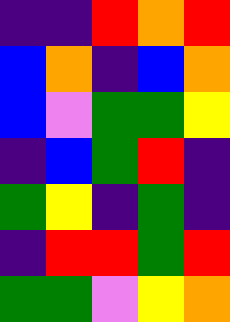[["indigo", "indigo", "red", "orange", "red"], ["blue", "orange", "indigo", "blue", "orange"], ["blue", "violet", "green", "green", "yellow"], ["indigo", "blue", "green", "red", "indigo"], ["green", "yellow", "indigo", "green", "indigo"], ["indigo", "red", "red", "green", "red"], ["green", "green", "violet", "yellow", "orange"]]